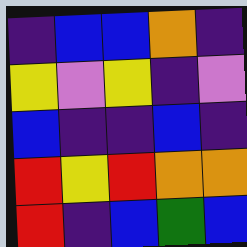[["indigo", "blue", "blue", "orange", "indigo"], ["yellow", "violet", "yellow", "indigo", "violet"], ["blue", "indigo", "indigo", "blue", "indigo"], ["red", "yellow", "red", "orange", "orange"], ["red", "indigo", "blue", "green", "blue"]]